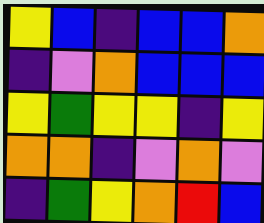[["yellow", "blue", "indigo", "blue", "blue", "orange"], ["indigo", "violet", "orange", "blue", "blue", "blue"], ["yellow", "green", "yellow", "yellow", "indigo", "yellow"], ["orange", "orange", "indigo", "violet", "orange", "violet"], ["indigo", "green", "yellow", "orange", "red", "blue"]]